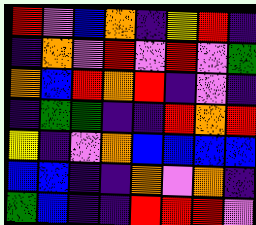[["red", "violet", "blue", "orange", "indigo", "yellow", "red", "indigo"], ["indigo", "orange", "violet", "red", "violet", "red", "violet", "green"], ["orange", "blue", "red", "orange", "red", "indigo", "violet", "indigo"], ["indigo", "green", "green", "indigo", "indigo", "red", "orange", "red"], ["yellow", "indigo", "violet", "orange", "blue", "blue", "blue", "blue"], ["blue", "blue", "indigo", "indigo", "orange", "violet", "orange", "indigo"], ["green", "blue", "indigo", "indigo", "red", "red", "red", "violet"]]